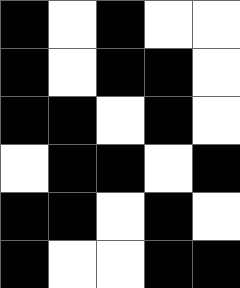[["black", "white", "black", "white", "white"], ["black", "white", "black", "black", "white"], ["black", "black", "white", "black", "white"], ["white", "black", "black", "white", "black"], ["black", "black", "white", "black", "white"], ["black", "white", "white", "black", "black"]]